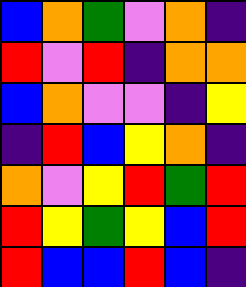[["blue", "orange", "green", "violet", "orange", "indigo"], ["red", "violet", "red", "indigo", "orange", "orange"], ["blue", "orange", "violet", "violet", "indigo", "yellow"], ["indigo", "red", "blue", "yellow", "orange", "indigo"], ["orange", "violet", "yellow", "red", "green", "red"], ["red", "yellow", "green", "yellow", "blue", "red"], ["red", "blue", "blue", "red", "blue", "indigo"]]